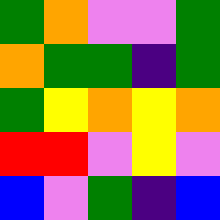[["green", "orange", "violet", "violet", "green"], ["orange", "green", "green", "indigo", "green"], ["green", "yellow", "orange", "yellow", "orange"], ["red", "red", "violet", "yellow", "violet"], ["blue", "violet", "green", "indigo", "blue"]]